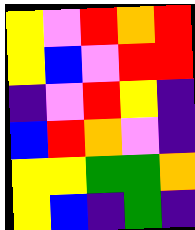[["yellow", "violet", "red", "orange", "red"], ["yellow", "blue", "violet", "red", "red"], ["indigo", "violet", "red", "yellow", "indigo"], ["blue", "red", "orange", "violet", "indigo"], ["yellow", "yellow", "green", "green", "orange"], ["yellow", "blue", "indigo", "green", "indigo"]]